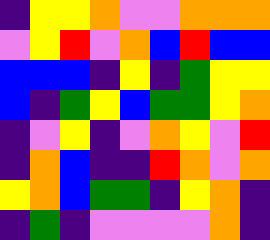[["indigo", "yellow", "yellow", "orange", "violet", "violet", "orange", "orange", "orange"], ["violet", "yellow", "red", "violet", "orange", "blue", "red", "blue", "blue"], ["blue", "blue", "blue", "indigo", "yellow", "indigo", "green", "yellow", "yellow"], ["blue", "indigo", "green", "yellow", "blue", "green", "green", "yellow", "orange"], ["indigo", "violet", "yellow", "indigo", "violet", "orange", "yellow", "violet", "red"], ["indigo", "orange", "blue", "indigo", "indigo", "red", "orange", "violet", "orange"], ["yellow", "orange", "blue", "green", "green", "indigo", "yellow", "orange", "indigo"], ["indigo", "green", "indigo", "violet", "violet", "violet", "violet", "orange", "indigo"]]